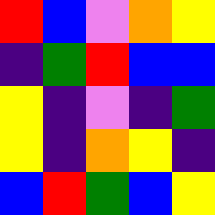[["red", "blue", "violet", "orange", "yellow"], ["indigo", "green", "red", "blue", "blue"], ["yellow", "indigo", "violet", "indigo", "green"], ["yellow", "indigo", "orange", "yellow", "indigo"], ["blue", "red", "green", "blue", "yellow"]]